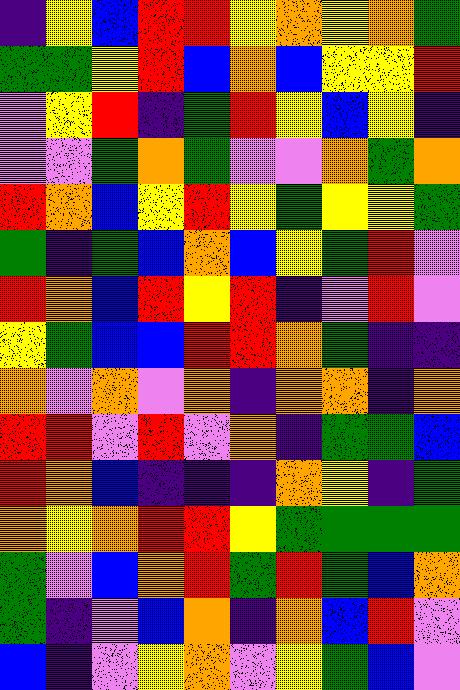[["indigo", "yellow", "blue", "red", "red", "yellow", "orange", "yellow", "orange", "green"], ["green", "green", "yellow", "red", "blue", "orange", "blue", "yellow", "yellow", "red"], ["violet", "yellow", "red", "indigo", "green", "red", "yellow", "blue", "yellow", "indigo"], ["violet", "violet", "green", "orange", "green", "violet", "violet", "orange", "green", "orange"], ["red", "orange", "blue", "yellow", "red", "yellow", "green", "yellow", "yellow", "green"], ["green", "indigo", "green", "blue", "orange", "blue", "yellow", "green", "red", "violet"], ["red", "orange", "blue", "red", "yellow", "red", "indigo", "violet", "red", "violet"], ["yellow", "green", "blue", "blue", "red", "red", "orange", "green", "indigo", "indigo"], ["orange", "violet", "orange", "violet", "orange", "indigo", "orange", "orange", "indigo", "orange"], ["red", "red", "violet", "red", "violet", "orange", "indigo", "green", "green", "blue"], ["red", "orange", "blue", "indigo", "indigo", "indigo", "orange", "yellow", "indigo", "green"], ["orange", "yellow", "orange", "red", "red", "yellow", "green", "green", "green", "green"], ["green", "violet", "blue", "orange", "red", "green", "red", "green", "blue", "orange"], ["green", "indigo", "violet", "blue", "orange", "indigo", "orange", "blue", "red", "violet"], ["blue", "indigo", "violet", "yellow", "orange", "violet", "yellow", "green", "blue", "violet"]]